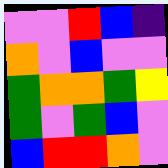[["violet", "violet", "red", "blue", "indigo"], ["orange", "violet", "blue", "violet", "violet"], ["green", "orange", "orange", "green", "yellow"], ["green", "violet", "green", "blue", "violet"], ["blue", "red", "red", "orange", "violet"]]